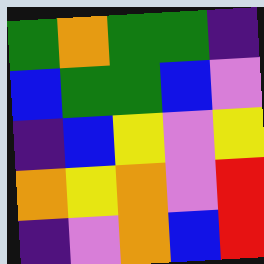[["green", "orange", "green", "green", "indigo"], ["blue", "green", "green", "blue", "violet"], ["indigo", "blue", "yellow", "violet", "yellow"], ["orange", "yellow", "orange", "violet", "red"], ["indigo", "violet", "orange", "blue", "red"]]